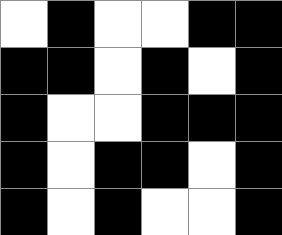[["white", "black", "white", "white", "black", "black"], ["black", "black", "white", "black", "white", "black"], ["black", "white", "white", "black", "black", "black"], ["black", "white", "black", "black", "white", "black"], ["black", "white", "black", "white", "white", "black"]]